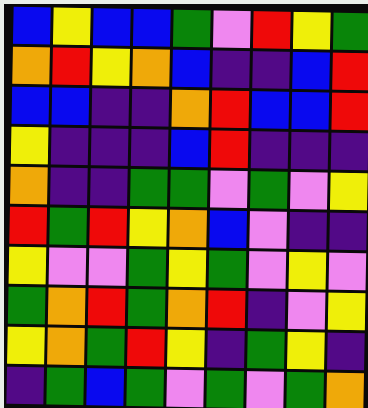[["blue", "yellow", "blue", "blue", "green", "violet", "red", "yellow", "green"], ["orange", "red", "yellow", "orange", "blue", "indigo", "indigo", "blue", "red"], ["blue", "blue", "indigo", "indigo", "orange", "red", "blue", "blue", "red"], ["yellow", "indigo", "indigo", "indigo", "blue", "red", "indigo", "indigo", "indigo"], ["orange", "indigo", "indigo", "green", "green", "violet", "green", "violet", "yellow"], ["red", "green", "red", "yellow", "orange", "blue", "violet", "indigo", "indigo"], ["yellow", "violet", "violet", "green", "yellow", "green", "violet", "yellow", "violet"], ["green", "orange", "red", "green", "orange", "red", "indigo", "violet", "yellow"], ["yellow", "orange", "green", "red", "yellow", "indigo", "green", "yellow", "indigo"], ["indigo", "green", "blue", "green", "violet", "green", "violet", "green", "orange"]]